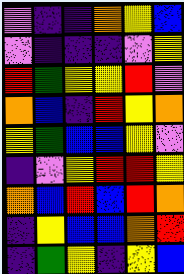[["violet", "indigo", "indigo", "orange", "yellow", "blue"], ["violet", "indigo", "indigo", "indigo", "violet", "yellow"], ["red", "green", "yellow", "yellow", "red", "violet"], ["orange", "blue", "indigo", "red", "yellow", "orange"], ["yellow", "green", "blue", "blue", "yellow", "violet"], ["indigo", "violet", "yellow", "red", "red", "yellow"], ["orange", "blue", "red", "blue", "red", "orange"], ["indigo", "yellow", "blue", "blue", "orange", "red"], ["indigo", "green", "yellow", "indigo", "yellow", "blue"]]